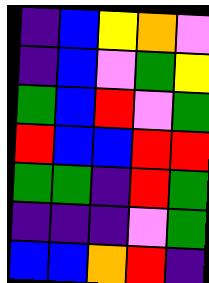[["indigo", "blue", "yellow", "orange", "violet"], ["indigo", "blue", "violet", "green", "yellow"], ["green", "blue", "red", "violet", "green"], ["red", "blue", "blue", "red", "red"], ["green", "green", "indigo", "red", "green"], ["indigo", "indigo", "indigo", "violet", "green"], ["blue", "blue", "orange", "red", "indigo"]]